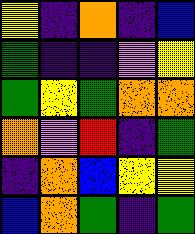[["yellow", "indigo", "orange", "indigo", "blue"], ["green", "indigo", "indigo", "violet", "yellow"], ["green", "yellow", "green", "orange", "orange"], ["orange", "violet", "red", "indigo", "green"], ["indigo", "orange", "blue", "yellow", "yellow"], ["blue", "orange", "green", "indigo", "green"]]